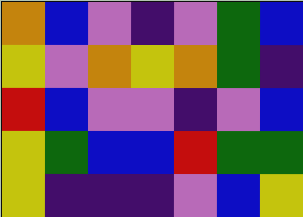[["orange", "blue", "violet", "indigo", "violet", "green", "blue"], ["yellow", "violet", "orange", "yellow", "orange", "green", "indigo"], ["red", "blue", "violet", "violet", "indigo", "violet", "blue"], ["yellow", "green", "blue", "blue", "red", "green", "green"], ["yellow", "indigo", "indigo", "indigo", "violet", "blue", "yellow"]]